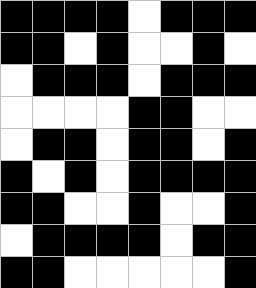[["black", "black", "black", "black", "white", "black", "black", "black"], ["black", "black", "white", "black", "white", "white", "black", "white"], ["white", "black", "black", "black", "white", "black", "black", "black"], ["white", "white", "white", "white", "black", "black", "white", "white"], ["white", "black", "black", "white", "black", "black", "white", "black"], ["black", "white", "black", "white", "black", "black", "black", "black"], ["black", "black", "white", "white", "black", "white", "white", "black"], ["white", "black", "black", "black", "black", "white", "black", "black"], ["black", "black", "white", "white", "white", "white", "white", "black"]]